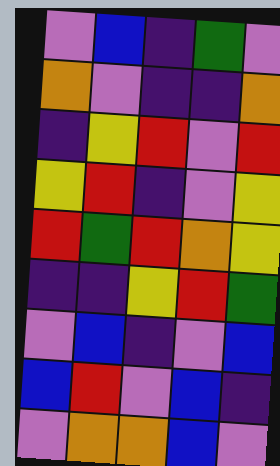[["violet", "blue", "indigo", "green", "violet"], ["orange", "violet", "indigo", "indigo", "orange"], ["indigo", "yellow", "red", "violet", "red"], ["yellow", "red", "indigo", "violet", "yellow"], ["red", "green", "red", "orange", "yellow"], ["indigo", "indigo", "yellow", "red", "green"], ["violet", "blue", "indigo", "violet", "blue"], ["blue", "red", "violet", "blue", "indigo"], ["violet", "orange", "orange", "blue", "violet"]]